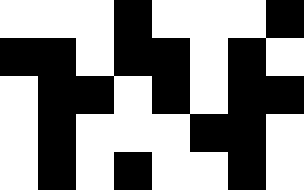[["white", "white", "white", "black", "white", "white", "white", "black"], ["black", "black", "white", "black", "black", "white", "black", "white"], ["white", "black", "black", "white", "black", "white", "black", "black"], ["white", "black", "white", "white", "white", "black", "black", "white"], ["white", "black", "white", "black", "white", "white", "black", "white"]]